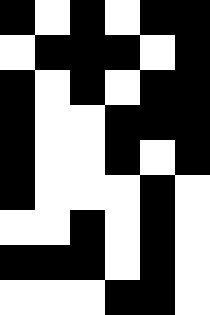[["black", "white", "black", "white", "black", "black"], ["white", "black", "black", "black", "white", "black"], ["black", "white", "black", "white", "black", "black"], ["black", "white", "white", "black", "black", "black"], ["black", "white", "white", "black", "white", "black"], ["black", "white", "white", "white", "black", "white"], ["white", "white", "black", "white", "black", "white"], ["black", "black", "black", "white", "black", "white"], ["white", "white", "white", "black", "black", "white"]]